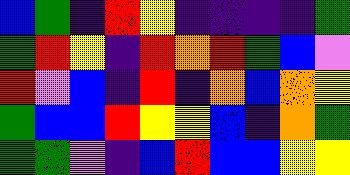[["blue", "green", "indigo", "red", "yellow", "indigo", "indigo", "indigo", "indigo", "green"], ["green", "red", "yellow", "indigo", "red", "orange", "red", "green", "blue", "violet"], ["red", "violet", "blue", "indigo", "red", "indigo", "orange", "blue", "orange", "yellow"], ["green", "blue", "blue", "red", "yellow", "yellow", "blue", "indigo", "orange", "green"], ["green", "green", "violet", "indigo", "blue", "red", "blue", "blue", "yellow", "yellow"]]